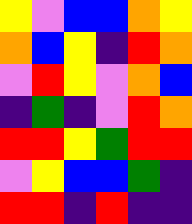[["yellow", "violet", "blue", "blue", "orange", "yellow"], ["orange", "blue", "yellow", "indigo", "red", "orange"], ["violet", "red", "yellow", "violet", "orange", "blue"], ["indigo", "green", "indigo", "violet", "red", "orange"], ["red", "red", "yellow", "green", "red", "red"], ["violet", "yellow", "blue", "blue", "green", "indigo"], ["red", "red", "indigo", "red", "indigo", "indigo"]]